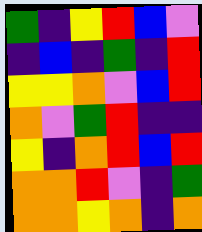[["green", "indigo", "yellow", "red", "blue", "violet"], ["indigo", "blue", "indigo", "green", "indigo", "red"], ["yellow", "yellow", "orange", "violet", "blue", "red"], ["orange", "violet", "green", "red", "indigo", "indigo"], ["yellow", "indigo", "orange", "red", "blue", "red"], ["orange", "orange", "red", "violet", "indigo", "green"], ["orange", "orange", "yellow", "orange", "indigo", "orange"]]